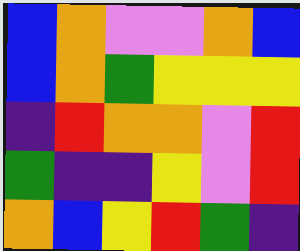[["blue", "orange", "violet", "violet", "orange", "blue"], ["blue", "orange", "green", "yellow", "yellow", "yellow"], ["indigo", "red", "orange", "orange", "violet", "red"], ["green", "indigo", "indigo", "yellow", "violet", "red"], ["orange", "blue", "yellow", "red", "green", "indigo"]]